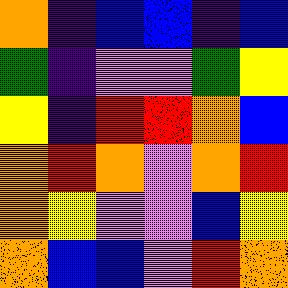[["orange", "indigo", "blue", "blue", "indigo", "blue"], ["green", "indigo", "violet", "violet", "green", "yellow"], ["yellow", "indigo", "red", "red", "orange", "blue"], ["orange", "red", "orange", "violet", "orange", "red"], ["orange", "yellow", "violet", "violet", "blue", "yellow"], ["orange", "blue", "blue", "violet", "red", "orange"]]